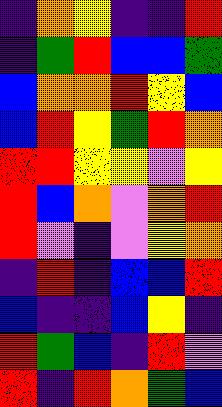[["indigo", "orange", "yellow", "indigo", "indigo", "red"], ["indigo", "green", "red", "blue", "blue", "green"], ["blue", "orange", "orange", "red", "yellow", "blue"], ["blue", "red", "yellow", "green", "red", "orange"], ["red", "red", "yellow", "yellow", "violet", "yellow"], ["red", "blue", "orange", "violet", "orange", "red"], ["red", "violet", "indigo", "violet", "yellow", "orange"], ["indigo", "red", "indigo", "blue", "blue", "red"], ["blue", "indigo", "indigo", "blue", "yellow", "indigo"], ["red", "green", "blue", "indigo", "red", "violet"], ["red", "indigo", "red", "orange", "green", "blue"]]